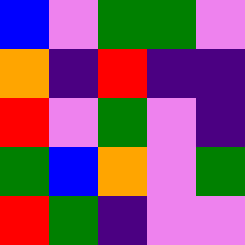[["blue", "violet", "green", "green", "violet"], ["orange", "indigo", "red", "indigo", "indigo"], ["red", "violet", "green", "violet", "indigo"], ["green", "blue", "orange", "violet", "green"], ["red", "green", "indigo", "violet", "violet"]]